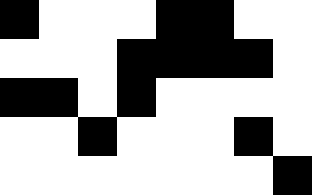[["black", "white", "white", "white", "black", "black", "white", "white"], ["white", "white", "white", "black", "black", "black", "black", "white"], ["black", "black", "white", "black", "white", "white", "white", "white"], ["white", "white", "black", "white", "white", "white", "black", "white"], ["white", "white", "white", "white", "white", "white", "white", "black"]]